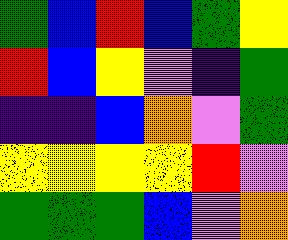[["green", "blue", "red", "blue", "green", "yellow"], ["red", "blue", "yellow", "violet", "indigo", "green"], ["indigo", "indigo", "blue", "orange", "violet", "green"], ["yellow", "yellow", "yellow", "yellow", "red", "violet"], ["green", "green", "green", "blue", "violet", "orange"]]